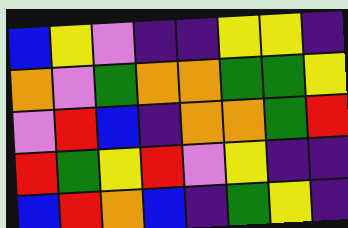[["blue", "yellow", "violet", "indigo", "indigo", "yellow", "yellow", "indigo"], ["orange", "violet", "green", "orange", "orange", "green", "green", "yellow"], ["violet", "red", "blue", "indigo", "orange", "orange", "green", "red"], ["red", "green", "yellow", "red", "violet", "yellow", "indigo", "indigo"], ["blue", "red", "orange", "blue", "indigo", "green", "yellow", "indigo"]]